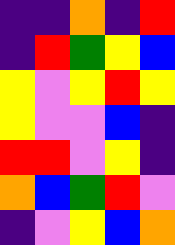[["indigo", "indigo", "orange", "indigo", "red"], ["indigo", "red", "green", "yellow", "blue"], ["yellow", "violet", "yellow", "red", "yellow"], ["yellow", "violet", "violet", "blue", "indigo"], ["red", "red", "violet", "yellow", "indigo"], ["orange", "blue", "green", "red", "violet"], ["indigo", "violet", "yellow", "blue", "orange"]]